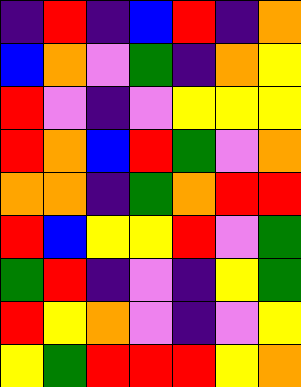[["indigo", "red", "indigo", "blue", "red", "indigo", "orange"], ["blue", "orange", "violet", "green", "indigo", "orange", "yellow"], ["red", "violet", "indigo", "violet", "yellow", "yellow", "yellow"], ["red", "orange", "blue", "red", "green", "violet", "orange"], ["orange", "orange", "indigo", "green", "orange", "red", "red"], ["red", "blue", "yellow", "yellow", "red", "violet", "green"], ["green", "red", "indigo", "violet", "indigo", "yellow", "green"], ["red", "yellow", "orange", "violet", "indigo", "violet", "yellow"], ["yellow", "green", "red", "red", "red", "yellow", "orange"]]